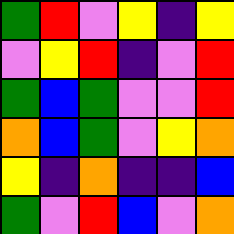[["green", "red", "violet", "yellow", "indigo", "yellow"], ["violet", "yellow", "red", "indigo", "violet", "red"], ["green", "blue", "green", "violet", "violet", "red"], ["orange", "blue", "green", "violet", "yellow", "orange"], ["yellow", "indigo", "orange", "indigo", "indigo", "blue"], ["green", "violet", "red", "blue", "violet", "orange"]]